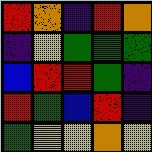[["red", "orange", "indigo", "red", "orange"], ["indigo", "yellow", "green", "green", "green"], ["blue", "red", "red", "green", "indigo"], ["red", "green", "blue", "red", "indigo"], ["green", "yellow", "yellow", "orange", "yellow"]]